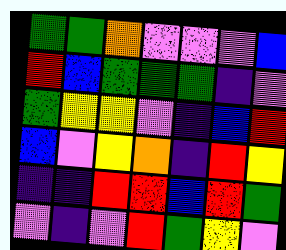[["green", "green", "orange", "violet", "violet", "violet", "blue"], ["red", "blue", "green", "green", "green", "indigo", "violet"], ["green", "yellow", "yellow", "violet", "indigo", "blue", "red"], ["blue", "violet", "yellow", "orange", "indigo", "red", "yellow"], ["indigo", "indigo", "red", "red", "blue", "red", "green"], ["violet", "indigo", "violet", "red", "green", "yellow", "violet"]]